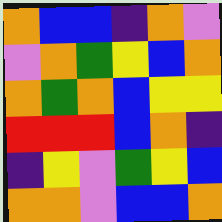[["orange", "blue", "blue", "indigo", "orange", "violet"], ["violet", "orange", "green", "yellow", "blue", "orange"], ["orange", "green", "orange", "blue", "yellow", "yellow"], ["red", "red", "red", "blue", "orange", "indigo"], ["indigo", "yellow", "violet", "green", "yellow", "blue"], ["orange", "orange", "violet", "blue", "blue", "orange"]]